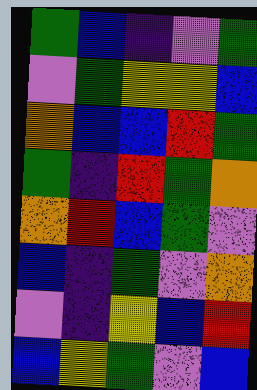[["green", "blue", "indigo", "violet", "green"], ["violet", "green", "yellow", "yellow", "blue"], ["orange", "blue", "blue", "red", "green"], ["green", "indigo", "red", "green", "orange"], ["orange", "red", "blue", "green", "violet"], ["blue", "indigo", "green", "violet", "orange"], ["violet", "indigo", "yellow", "blue", "red"], ["blue", "yellow", "green", "violet", "blue"]]